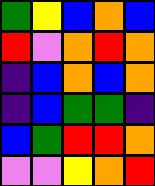[["green", "yellow", "blue", "orange", "blue"], ["red", "violet", "orange", "red", "orange"], ["indigo", "blue", "orange", "blue", "orange"], ["indigo", "blue", "green", "green", "indigo"], ["blue", "green", "red", "red", "orange"], ["violet", "violet", "yellow", "orange", "red"]]